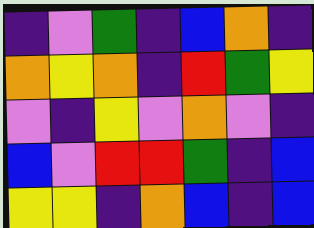[["indigo", "violet", "green", "indigo", "blue", "orange", "indigo"], ["orange", "yellow", "orange", "indigo", "red", "green", "yellow"], ["violet", "indigo", "yellow", "violet", "orange", "violet", "indigo"], ["blue", "violet", "red", "red", "green", "indigo", "blue"], ["yellow", "yellow", "indigo", "orange", "blue", "indigo", "blue"]]